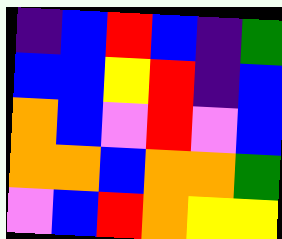[["indigo", "blue", "red", "blue", "indigo", "green"], ["blue", "blue", "yellow", "red", "indigo", "blue"], ["orange", "blue", "violet", "red", "violet", "blue"], ["orange", "orange", "blue", "orange", "orange", "green"], ["violet", "blue", "red", "orange", "yellow", "yellow"]]